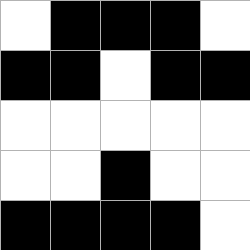[["white", "black", "black", "black", "white"], ["black", "black", "white", "black", "black"], ["white", "white", "white", "white", "white"], ["white", "white", "black", "white", "white"], ["black", "black", "black", "black", "white"]]